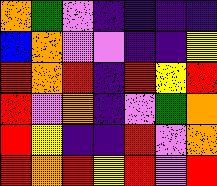[["orange", "green", "violet", "indigo", "indigo", "indigo", "indigo"], ["blue", "orange", "violet", "violet", "indigo", "indigo", "yellow"], ["red", "orange", "red", "indigo", "red", "yellow", "red"], ["red", "violet", "orange", "indigo", "violet", "green", "orange"], ["red", "yellow", "indigo", "indigo", "red", "violet", "orange"], ["red", "orange", "red", "yellow", "red", "violet", "red"]]